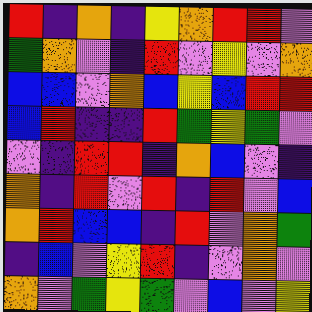[["red", "indigo", "orange", "indigo", "yellow", "orange", "red", "red", "violet"], ["green", "orange", "violet", "indigo", "red", "violet", "yellow", "violet", "orange"], ["blue", "blue", "violet", "orange", "blue", "yellow", "blue", "red", "red"], ["blue", "red", "indigo", "indigo", "red", "green", "yellow", "green", "violet"], ["violet", "indigo", "red", "red", "indigo", "orange", "blue", "violet", "indigo"], ["orange", "indigo", "red", "violet", "red", "indigo", "red", "violet", "blue"], ["orange", "red", "blue", "blue", "indigo", "red", "violet", "orange", "green"], ["indigo", "blue", "violet", "yellow", "red", "indigo", "violet", "orange", "violet"], ["orange", "violet", "green", "yellow", "green", "violet", "blue", "violet", "yellow"]]